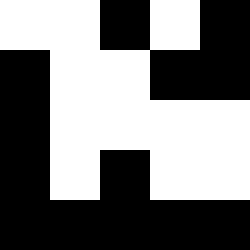[["white", "white", "black", "white", "black"], ["black", "white", "white", "black", "black"], ["black", "white", "white", "white", "white"], ["black", "white", "black", "white", "white"], ["black", "black", "black", "black", "black"]]